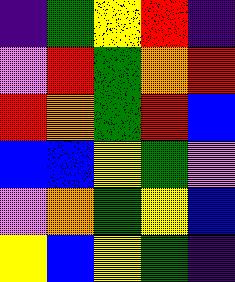[["indigo", "green", "yellow", "red", "indigo"], ["violet", "red", "green", "orange", "red"], ["red", "orange", "green", "red", "blue"], ["blue", "blue", "yellow", "green", "violet"], ["violet", "orange", "green", "yellow", "blue"], ["yellow", "blue", "yellow", "green", "indigo"]]